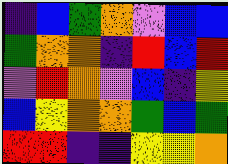[["indigo", "blue", "green", "orange", "violet", "blue", "blue"], ["green", "orange", "orange", "indigo", "red", "blue", "red"], ["violet", "red", "orange", "violet", "blue", "indigo", "yellow"], ["blue", "yellow", "orange", "orange", "green", "blue", "green"], ["red", "red", "indigo", "indigo", "yellow", "yellow", "orange"]]